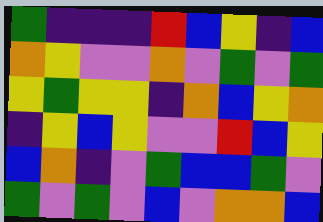[["green", "indigo", "indigo", "indigo", "red", "blue", "yellow", "indigo", "blue"], ["orange", "yellow", "violet", "violet", "orange", "violet", "green", "violet", "green"], ["yellow", "green", "yellow", "yellow", "indigo", "orange", "blue", "yellow", "orange"], ["indigo", "yellow", "blue", "yellow", "violet", "violet", "red", "blue", "yellow"], ["blue", "orange", "indigo", "violet", "green", "blue", "blue", "green", "violet"], ["green", "violet", "green", "violet", "blue", "violet", "orange", "orange", "blue"]]